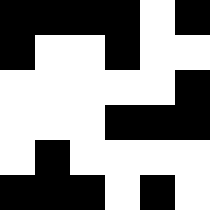[["black", "black", "black", "black", "white", "black"], ["black", "white", "white", "black", "white", "white"], ["white", "white", "white", "white", "white", "black"], ["white", "white", "white", "black", "black", "black"], ["white", "black", "white", "white", "white", "white"], ["black", "black", "black", "white", "black", "white"]]